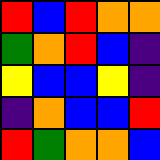[["red", "blue", "red", "orange", "orange"], ["green", "orange", "red", "blue", "indigo"], ["yellow", "blue", "blue", "yellow", "indigo"], ["indigo", "orange", "blue", "blue", "red"], ["red", "green", "orange", "orange", "blue"]]